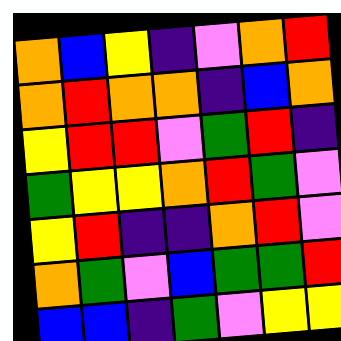[["orange", "blue", "yellow", "indigo", "violet", "orange", "red"], ["orange", "red", "orange", "orange", "indigo", "blue", "orange"], ["yellow", "red", "red", "violet", "green", "red", "indigo"], ["green", "yellow", "yellow", "orange", "red", "green", "violet"], ["yellow", "red", "indigo", "indigo", "orange", "red", "violet"], ["orange", "green", "violet", "blue", "green", "green", "red"], ["blue", "blue", "indigo", "green", "violet", "yellow", "yellow"]]